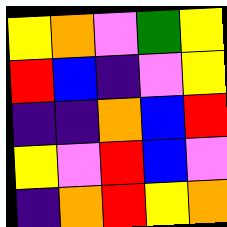[["yellow", "orange", "violet", "green", "yellow"], ["red", "blue", "indigo", "violet", "yellow"], ["indigo", "indigo", "orange", "blue", "red"], ["yellow", "violet", "red", "blue", "violet"], ["indigo", "orange", "red", "yellow", "orange"]]